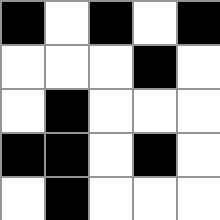[["black", "white", "black", "white", "black"], ["white", "white", "white", "black", "white"], ["white", "black", "white", "white", "white"], ["black", "black", "white", "black", "white"], ["white", "black", "white", "white", "white"]]